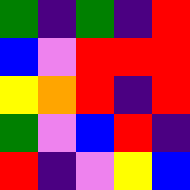[["green", "indigo", "green", "indigo", "red"], ["blue", "violet", "red", "red", "red"], ["yellow", "orange", "red", "indigo", "red"], ["green", "violet", "blue", "red", "indigo"], ["red", "indigo", "violet", "yellow", "blue"]]